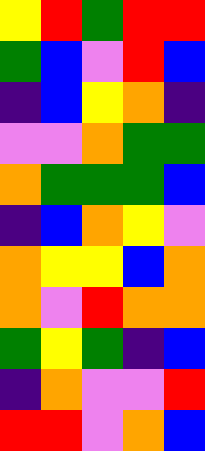[["yellow", "red", "green", "red", "red"], ["green", "blue", "violet", "red", "blue"], ["indigo", "blue", "yellow", "orange", "indigo"], ["violet", "violet", "orange", "green", "green"], ["orange", "green", "green", "green", "blue"], ["indigo", "blue", "orange", "yellow", "violet"], ["orange", "yellow", "yellow", "blue", "orange"], ["orange", "violet", "red", "orange", "orange"], ["green", "yellow", "green", "indigo", "blue"], ["indigo", "orange", "violet", "violet", "red"], ["red", "red", "violet", "orange", "blue"]]